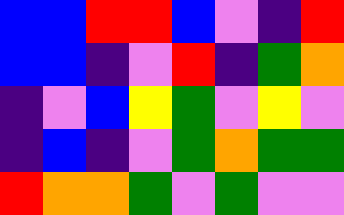[["blue", "blue", "red", "red", "blue", "violet", "indigo", "red"], ["blue", "blue", "indigo", "violet", "red", "indigo", "green", "orange"], ["indigo", "violet", "blue", "yellow", "green", "violet", "yellow", "violet"], ["indigo", "blue", "indigo", "violet", "green", "orange", "green", "green"], ["red", "orange", "orange", "green", "violet", "green", "violet", "violet"]]